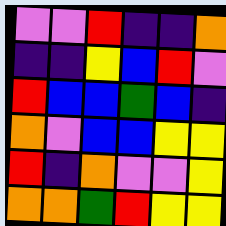[["violet", "violet", "red", "indigo", "indigo", "orange"], ["indigo", "indigo", "yellow", "blue", "red", "violet"], ["red", "blue", "blue", "green", "blue", "indigo"], ["orange", "violet", "blue", "blue", "yellow", "yellow"], ["red", "indigo", "orange", "violet", "violet", "yellow"], ["orange", "orange", "green", "red", "yellow", "yellow"]]